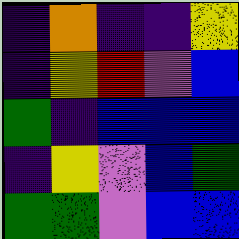[["indigo", "orange", "indigo", "indigo", "yellow"], ["indigo", "yellow", "red", "violet", "blue"], ["green", "indigo", "blue", "blue", "blue"], ["indigo", "yellow", "violet", "blue", "green"], ["green", "green", "violet", "blue", "blue"]]